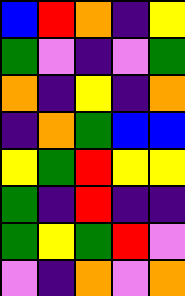[["blue", "red", "orange", "indigo", "yellow"], ["green", "violet", "indigo", "violet", "green"], ["orange", "indigo", "yellow", "indigo", "orange"], ["indigo", "orange", "green", "blue", "blue"], ["yellow", "green", "red", "yellow", "yellow"], ["green", "indigo", "red", "indigo", "indigo"], ["green", "yellow", "green", "red", "violet"], ["violet", "indigo", "orange", "violet", "orange"]]